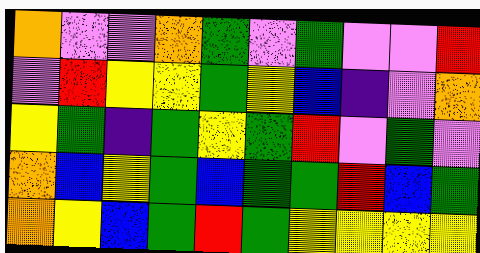[["orange", "violet", "violet", "orange", "green", "violet", "green", "violet", "violet", "red"], ["violet", "red", "yellow", "yellow", "green", "yellow", "blue", "indigo", "violet", "orange"], ["yellow", "green", "indigo", "green", "yellow", "green", "red", "violet", "green", "violet"], ["orange", "blue", "yellow", "green", "blue", "green", "green", "red", "blue", "green"], ["orange", "yellow", "blue", "green", "red", "green", "yellow", "yellow", "yellow", "yellow"]]